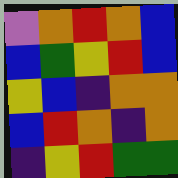[["violet", "orange", "red", "orange", "blue"], ["blue", "green", "yellow", "red", "blue"], ["yellow", "blue", "indigo", "orange", "orange"], ["blue", "red", "orange", "indigo", "orange"], ["indigo", "yellow", "red", "green", "green"]]